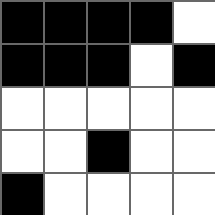[["black", "black", "black", "black", "white"], ["black", "black", "black", "white", "black"], ["white", "white", "white", "white", "white"], ["white", "white", "black", "white", "white"], ["black", "white", "white", "white", "white"]]